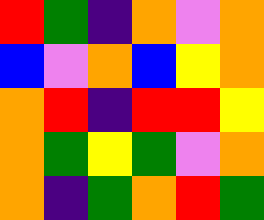[["red", "green", "indigo", "orange", "violet", "orange"], ["blue", "violet", "orange", "blue", "yellow", "orange"], ["orange", "red", "indigo", "red", "red", "yellow"], ["orange", "green", "yellow", "green", "violet", "orange"], ["orange", "indigo", "green", "orange", "red", "green"]]